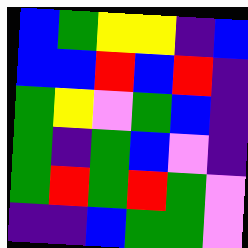[["blue", "green", "yellow", "yellow", "indigo", "blue"], ["blue", "blue", "red", "blue", "red", "indigo"], ["green", "yellow", "violet", "green", "blue", "indigo"], ["green", "indigo", "green", "blue", "violet", "indigo"], ["green", "red", "green", "red", "green", "violet"], ["indigo", "indigo", "blue", "green", "green", "violet"]]